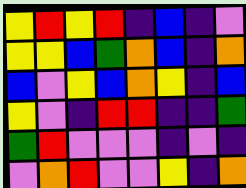[["yellow", "red", "yellow", "red", "indigo", "blue", "indigo", "violet"], ["yellow", "yellow", "blue", "green", "orange", "blue", "indigo", "orange"], ["blue", "violet", "yellow", "blue", "orange", "yellow", "indigo", "blue"], ["yellow", "violet", "indigo", "red", "red", "indigo", "indigo", "green"], ["green", "red", "violet", "violet", "violet", "indigo", "violet", "indigo"], ["violet", "orange", "red", "violet", "violet", "yellow", "indigo", "orange"]]